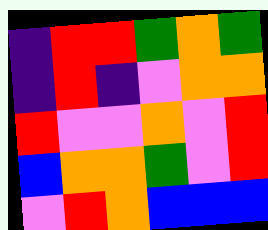[["indigo", "red", "red", "green", "orange", "green"], ["indigo", "red", "indigo", "violet", "orange", "orange"], ["red", "violet", "violet", "orange", "violet", "red"], ["blue", "orange", "orange", "green", "violet", "red"], ["violet", "red", "orange", "blue", "blue", "blue"]]